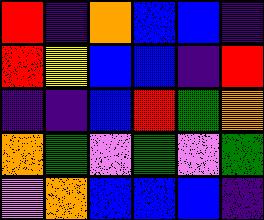[["red", "indigo", "orange", "blue", "blue", "indigo"], ["red", "yellow", "blue", "blue", "indigo", "red"], ["indigo", "indigo", "blue", "red", "green", "orange"], ["orange", "green", "violet", "green", "violet", "green"], ["violet", "orange", "blue", "blue", "blue", "indigo"]]